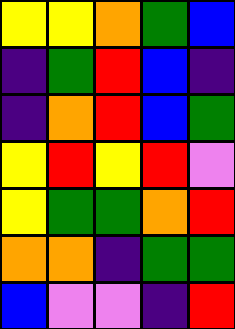[["yellow", "yellow", "orange", "green", "blue"], ["indigo", "green", "red", "blue", "indigo"], ["indigo", "orange", "red", "blue", "green"], ["yellow", "red", "yellow", "red", "violet"], ["yellow", "green", "green", "orange", "red"], ["orange", "orange", "indigo", "green", "green"], ["blue", "violet", "violet", "indigo", "red"]]